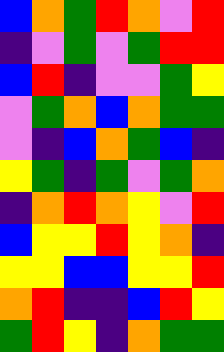[["blue", "orange", "green", "red", "orange", "violet", "red"], ["indigo", "violet", "green", "violet", "green", "red", "red"], ["blue", "red", "indigo", "violet", "violet", "green", "yellow"], ["violet", "green", "orange", "blue", "orange", "green", "green"], ["violet", "indigo", "blue", "orange", "green", "blue", "indigo"], ["yellow", "green", "indigo", "green", "violet", "green", "orange"], ["indigo", "orange", "red", "orange", "yellow", "violet", "red"], ["blue", "yellow", "yellow", "red", "yellow", "orange", "indigo"], ["yellow", "yellow", "blue", "blue", "yellow", "yellow", "red"], ["orange", "red", "indigo", "indigo", "blue", "red", "yellow"], ["green", "red", "yellow", "indigo", "orange", "green", "green"]]